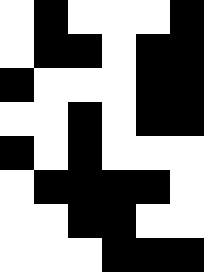[["white", "black", "white", "white", "white", "black"], ["white", "black", "black", "white", "black", "black"], ["black", "white", "white", "white", "black", "black"], ["white", "white", "black", "white", "black", "black"], ["black", "white", "black", "white", "white", "white"], ["white", "black", "black", "black", "black", "white"], ["white", "white", "black", "black", "white", "white"], ["white", "white", "white", "black", "black", "black"]]